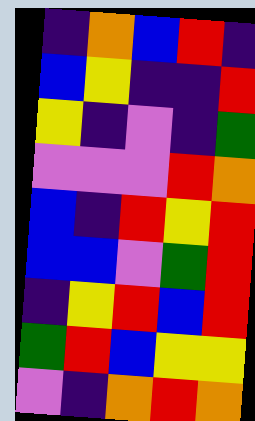[["indigo", "orange", "blue", "red", "indigo"], ["blue", "yellow", "indigo", "indigo", "red"], ["yellow", "indigo", "violet", "indigo", "green"], ["violet", "violet", "violet", "red", "orange"], ["blue", "indigo", "red", "yellow", "red"], ["blue", "blue", "violet", "green", "red"], ["indigo", "yellow", "red", "blue", "red"], ["green", "red", "blue", "yellow", "yellow"], ["violet", "indigo", "orange", "red", "orange"]]